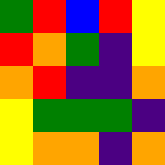[["green", "red", "blue", "red", "yellow"], ["red", "orange", "green", "indigo", "yellow"], ["orange", "red", "indigo", "indigo", "orange"], ["yellow", "green", "green", "green", "indigo"], ["yellow", "orange", "orange", "indigo", "orange"]]